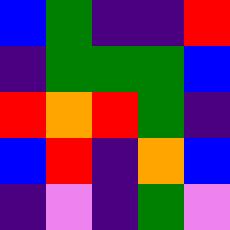[["blue", "green", "indigo", "indigo", "red"], ["indigo", "green", "green", "green", "blue"], ["red", "orange", "red", "green", "indigo"], ["blue", "red", "indigo", "orange", "blue"], ["indigo", "violet", "indigo", "green", "violet"]]